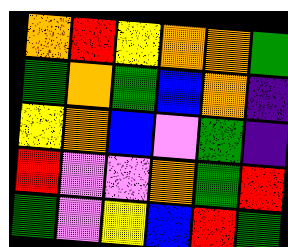[["orange", "red", "yellow", "orange", "orange", "green"], ["green", "orange", "green", "blue", "orange", "indigo"], ["yellow", "orange", "blue", "violet", "green", "indigo"], ["red", "violet", "violet", "orange", "green", "red"], ["green", "violet", "yellow", "blue", "red", "green"]]